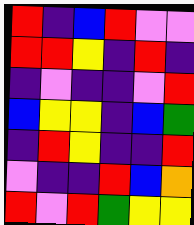[["red", "indigo", "blue", "red", "violet", "violet"], ["red", "red", "yellow", "indigo", "red", "indigo"], ["indigo", "violet", "indigo", "indigo", "violet", "red"], ["blue", "yellow", "yellow", "indigo", "blue", "green"], ["indigo", "red", "yellow", "indigo", "indigo", "red"], ["violet", "indigo", "indigo", "red", "blue", "orange"], ["red", "violet", "red", "green", "yellow", "yellow"]]